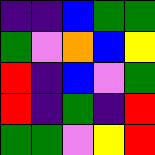[["indigo", "indigo", "blue", "green", "green"], ["green", "violet", "orange", "blue", "yellow"], ["red", "indigo", "blue", "violet", "green"], ["red", "indigo", "green", "indigo", "red"], ["green", "green", "violet", "yellow", "red"]]